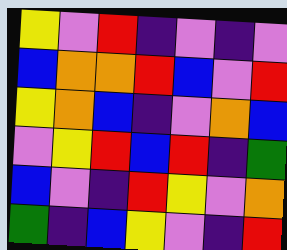[["yellow", "violet", "red", "indigo", "violet", "indigo", "violet"], ["blue", "orange", "orange", "red", "blue", "violet", "red"], ["yellow", "orange", "blue", "indigo", "violet", "orange", "blue"], ["violet", "yellow", "red", "blue", "red", "indigo", "green"], ["blue", "violet", "indigo", "red", "yellow", "violet", "orange"], ["green", "indigo", "blue", "yellow", "violet", "indigo", "red"]]